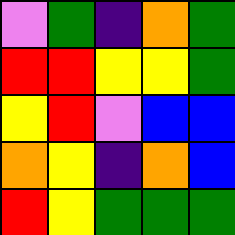[["violet", "green", "indigo", "orange", "green"], ["red", "red", "yellow", "yellow", "green"], ["yellow", "red", "violet", "blue", "blue"], ["orange", "yellow", "indigo", "orange", "blue"], ["red", "yellow", "green", "green", "green"]]